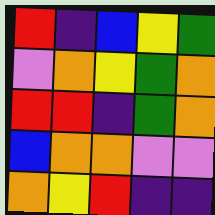[["red", "indigo", "blue", "yellow", "green"], ["violet", "orange", "yellow", "green", "orange"], ["red", "red", "indigo", "green", "orange"], ["blue", "orange", "orange", "violet", "violet"], ["orange", "yellow", "red", "indigo", "indigo"]]